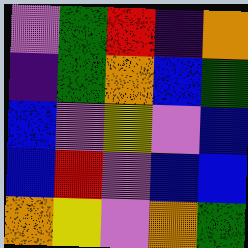[["violet", "green", "red", "indigo", "orange"], ["indigo", "green", "orange", "blue", "green"], ["blue", "violet", "yellow", "violet", "blue"], ["blue", "red", "violet", "blue", "blue"], ["orange", "yellow", "violet", "orange", "green"]]